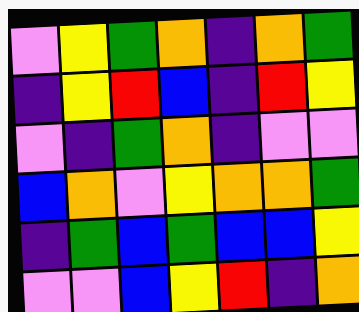[["violet", "yellow", "green", "orange", "indigo", "orange", "green"], ["indigo", "yellow", "red", "blue", "indigo", "red", "yellow"], ["violet", "indigo", "green", "orange", "indigo", "violet", "violet"], ["blue", "orange", "violet", "yellow", "orange", "orange", "green"], ["indigo", "green", "blue", "green", "blue", "blue", "yellow"], ["violet", "violet", "blue", "yellow", "red", "indigo", "orange"]]